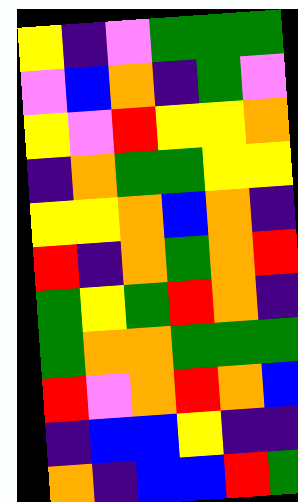[["yellow", "indigo", "violet", "green", "green", "green"], ["violet", "blue", "orange", "indigo", "green", "violet"], ["yellow", "violet", "red", "yellow", "yellow", "orange"], ["indigo", "orange", "green", "green", "yellow", "yellow"], ["yellow", "yellow", "orange", "blue", "orange", "indigo"], ["red", "indigo", "orange", "green", "orange", "red"], ["green", "yellow", "green", "red", "orange", "indigo"], ["green", "orange", "orange", "green", "green", "green"], ["red", "violet", "orange", "red", "orange", "blue"], ["indigo", "blue", "blue", "yellow", "indigo", "indigo"], ["orange", "indigo", "blue", "blue", "red", "green"]]